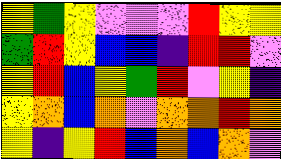[["yellow", "green", "yellow", "violet", "violet", "violet", "red", "yellow", "yellow"], ["green", "red", "yellow", "blue", "blue", "indigo", "red", "red", "violet"], ["yellow", "red", "blue", "yellow", "green", "red", "violet", "yellow", "indigo"], ["yellow", "orange", "blue", "orange", "violet", "orange", "orange", "red", "orange"], ["yellow", "indigo", "yellow", "red", "blue", "orange", "blue", "orange", "violet"]]